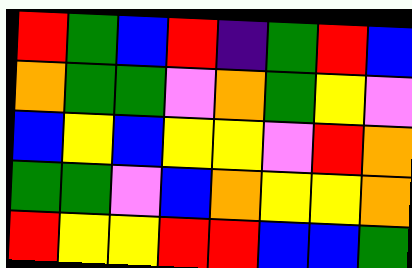[["red", "green", "blue", "red", "indigo", "green", "red", "blue"], ["orange", "green", "green", "violet", "orange", "green", "yellow", "violet"], ["blue", "yellow", "blue", "yellow", "yellow", "violet", "red", "orange"], ["green", "green", "violet", "blue", "orange", "yellow", "yellow", "orange"], ["red", "yellow", "yellow", "red", "red", "blue", "blue", "green"]]